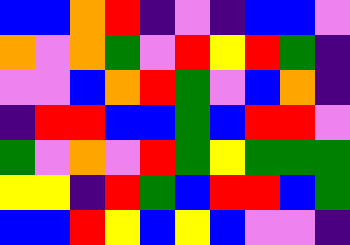[["blue", "blue", "orange", "red", "indigo", "violet", "indigo", "blue", "blue", "violet"], ["orange", "violet", "orange", "green", "violet", "red", "yellow", "red", "green", "indigo"], ["violet", "violet", "blue", "orange", "red", "green", "violet", "blue", "orange", "indigo"], ["indigo", "red", "red", "blue", "blue", "green", "blue", "red", "red", "violet"], ["green", "violet", "orange", "violet", "red", "green", "yellow", "green", "green", "green"], ["yellow", "yellow", "indigo", "red", "green", "blue", "red", "red", "blue", "green"], ["blue", "blue", "red", "yellow", "blue", "yellow", "blue", "violet", "violet", "indigo"]]